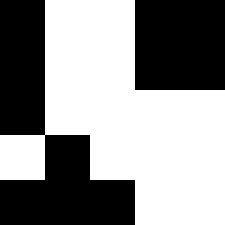[["black", "white", "white", "black", "black"], ["black", "white", "white", "black", "black"], ["black", "white", "white", "white", "white"], ["white", "black", "white", "white", "white"], ["black", "black", "black", "white", "white"]]